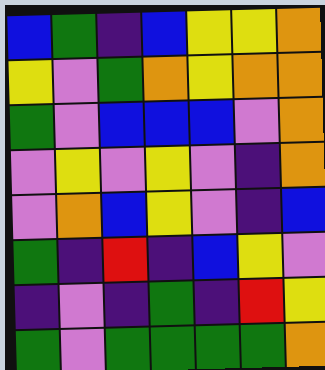[["blue", "green", "indigo", "blue", "yellow", "yellow", "orange"], ["yellow", "violet", "green", "orange", "yellow", "orange", "orange"], ["green", "violet", "blue", "blue", "blue", "violet", "orange"], ["violet", "yellow", "violet", "yellow", "violet", "indigo", "orange"], ["violet", "orange", "blue", "yellow", "violet", "indigo", "blue"], ["green", "indigo", "red", "indigo", "blue", "yellow", "violet"], ["indigo", "violet", "indigo", "green", "indigo", "red", "yellow"], ["green", "violet", "green", "green", "green", "green", "orange"]]